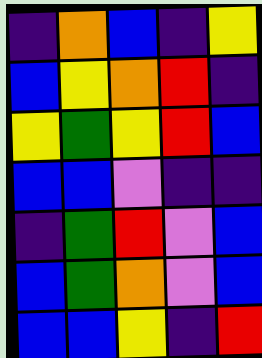[["indigo", "orange", "blue", "indigo", "yellow"], ["blue", "yellow", "orange", "red", "indigo"], ["yellow", "green", "yellow", "red", "blue"], ["blue", "blue", "violet", "indigo", "indigo"], ["indigo", "green", "red", "violet", "blue"], ["blue", "green", "orange", "violet", "blue"], ["blue", "blue", "yellow", "indigo", "red"]]